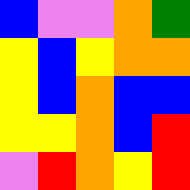[["blue", "violet", "violet", "orange", "green"], ["yellow", "blue", "yellow", "orange", "orange"], ["yellow", "blue", "orange", "blue", "blue"], ["yellow", "yellow", "orange", "blue", "red"], ["violet", "red", "orange", "yellow", "red"]]